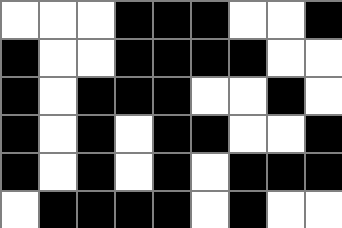[["white", "white", "white", "black", "black", "black", "white", "white", "black"], ["black", "white", "white", "black", "black", "black", "black", "white", "white"], ["black", "white", "black", "black", "black", "white", "white", "black", "white"], ["black", "white", "black", "white", "black", "black", "white", "white", "black"], ["black", "white", "black", "white", "black", "white", "black", "black", "black"], ["white", "black", "black", "black", "black", "white", "black", "white", "white"]]